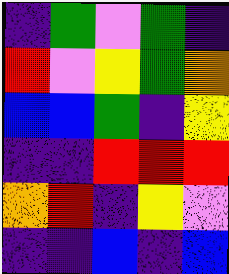[["indigo", "green", "violet", "green", "indigo"], ["red", "violet", "yellow", "green", "orange"], ["blue", "blue", "green", "indigo", "yellow"], ["indigo", "indigo", "red", "red", "red"], ["orange", "red", "indigo", "yellow", "violet"], ["indigo", "indigo", "blue", "indigo", "blue"]]